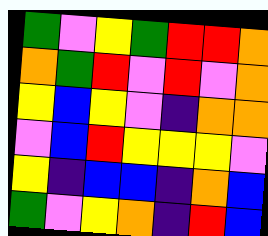[["green", "violet", "yellow", "green", "red", "red", "orange"], ["orange", "green", "red", "violet", "red", "violet", "orange"], ["yellow", "blue", "yellow", "violet", "indigo", "orange", "orange"], ["violet", "blue", "red", "yellow", "yellow", "yellow", "violet"], ["yellow", "indigo", "blue", "blue", "indigo", "orange", "blue"], ["green", "violet", "yellow", "orange", "indigo", "red", "blue"]]